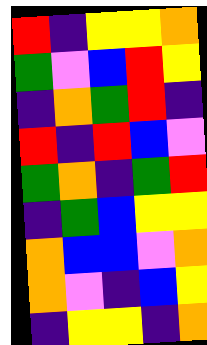[["red", "indigo", "yellow", "yellow", "orange"], ["green", "violet", "blue", "red", "yellow"], ["indigo", "orange", "green", "red", "indigo"], ["red", "indigo", "red", "blue", "violet"], ["green", "orange", "indigo", "green", "red"], ["indigo", "green", "blue", "yellow", "yellow"], ["orange", "blue", "blue", "violet", "orange"], ["orange", "violet", "indigo", "blue", "yellow"], ["indigo", "yellow", "yellow", "indigo", "orange"]]